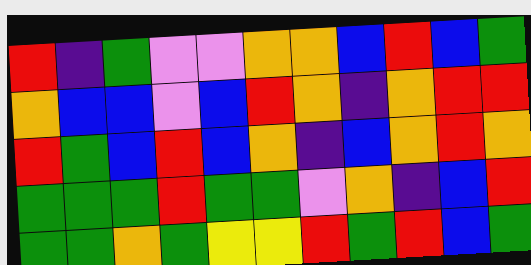[["red", "indigo", "green", "violet", "violet", "orange", "orange", "blue", "red", "blue", "green"], ["orange", "blue", "blue", "violet", "blue", "red", "orange", "indigo", "orange", "red", "red"], ["red", "green", "blue", "red", "blue", "orange", "indigo", "blue", "orange", "red", "orange"], ["green", "green", "green", "red", "green", "green", "violet", "orange", "indigo", "blue", "red"], ["green", "green", "orange", "green", "yellow", "yellow", "red", "green", "red", "blue", "green"]]